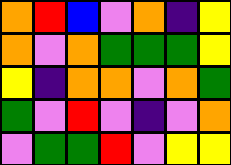[["orange", "red", "blue", "violet", "orange", "indigo", "yellow"], ["orange", "violet", "orange", "green", "green", "green", "yellow"], ["yellow", "indigo", "orange", "orange", "violet", "orange", "green"], ["green", "violet", "red", "violet", "indigo", "violet", "orange"], ["violet", "green", "green", "red", "violet", "yellow", "yellow"]]